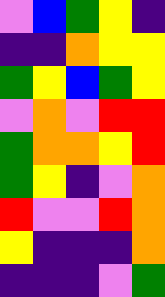[["violet", "blue", "green", "yellow", "indigo"], ["indigo", "indigo", "orange", "yellow", "yellow"], ["green", "yellow", "blue", "green", "yellow"], ["violet", "orange", "violet", "red", "red"], ["green", "orange", "orange", "yellow", "red"], ["green", "yellow", "indigo", "violet", "orange"], ["red", "violet", "violet", "red", "orange"], ["yellow", "indigo", "indigo", "indigo", "orange"], ["indigo", "indigo", "indigo", "violet", "green"]]